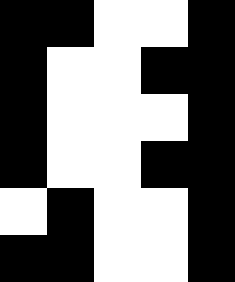[["black", "black", "white", "white", "black"], ["black", "white", "white", "black", "black"], ["black", "white", "white", "white", "black"], ["black", "white", "white", "black", "black"], ["white", "black", "white", "white", "black"], ["black", "black", "white", "white", "black"]]